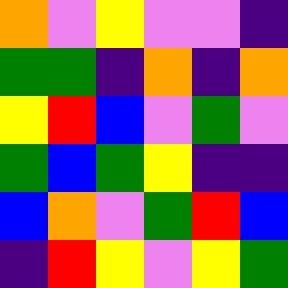[["orange", "violet", "yellow", "violet", "violet", "indigo"], ["green", "green", "indigo", "orange", "indigo", "orange"], ["yellow", "red", "blue", "violet", "green", "violet"], ["green", "blue", "green", "yellow", "indigo", "indigo"], ["blue", "orange", "violet", "green", "red", "blue"], ["indigo", "red", "yellow", "violet", "yellow", "green"]]